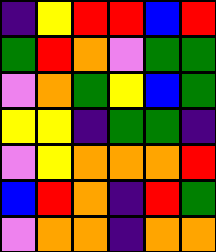[["indigo", "yellow", "red", "red", "blue", "red"], ["green", "red", "orange", "violet", "green", "green"], ["violet", "orange", "green", "yellow", "blue", "green"], ["yellow", "yellow", "indigo", "green", "green", "indigo"], ["violet", "yellow", "orange", "orange", "orange", "red"], ["blue", "red", "orange", "indigo", "red", "green"], ["violet", "orange", "orange", "indigo", "orange", "orange"]]